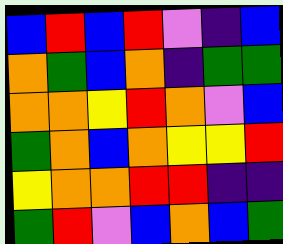[["blue", "red", "blue", "red", "violet", "indigo", "blue"], ["orange", "green", "blue", "orange", "indigo", "green", "green"], ["orange", "orange", "yellow", "red", "orange", "violet", "blue"], ["green", "orange", "blue", "orange", "yellow", "yellow", "red"], ["yellow", "orange", "orange", "red", "red", "indigo", "indigo"], ["green", "red", "violet", "blue", "orange", "blue", "green"]]